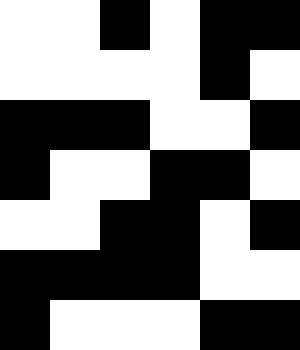[["white", "white", "black", "white", "black", "black"], ["white", "white", "white", "white", "black", "white"], ["black", "black", "black", "white", "white", "black"], ["black", "white", "white", "black", "black", "white"], ["white", "white", "black", "black", "white", "black"], ["black", "black", "black", "black", "white", "white"], ["black", "white", "white", "white", "black", "black"]]